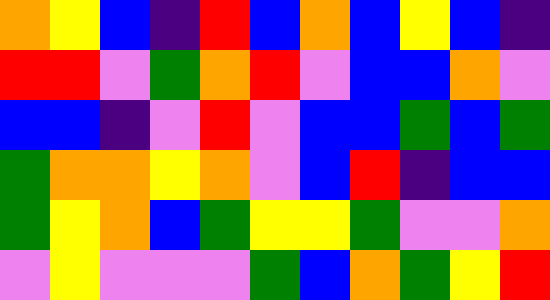[["orange", "yellow", "blue", "indigo", "red", "blue", "orange", "blue", "yellow", "blue", "indigo"], ["red", "red", "violet", "green", "orange", "red", "violet", "blue", "blue", "orange", "violet"], ["blue", "blue", "indigo", "violet", "red", "violet", "blue", "blue", "green", "blue", "green"], ["green", "orange", "orange", "yellow", "orange", "violet", "blue", "red", "indigo", "blue", "blue"], ["green", "yellow", "orange", "blue", "green", "yellow", "yellow", "green", "violet", "violet", "orange"], ["violet", "yellow", "violet", "violet", "violet", "green", "blue", "orange", "green", "yellow", "red"]]